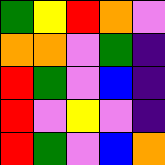[["green", "yellow", "red", "orange", "violet"], ["orange", "orange", "violet", "green", "indigo"], ["red", "green", "violet", "blue", "indigo"], ["red", "violet", "yellow", "violet", "indigo"], ["red", "green", "violet", "blue", "orange"]]